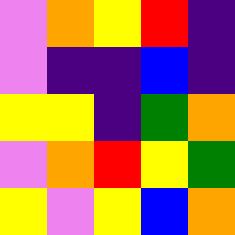[["violet", "orange", "yellow", "red", "indigo"], ["violet", "indigo", "indigo", "blue", "indigo"], ["yellow", "yellow", "indigo", "green", "orange"], ["violet", "orange", "red", "yellow", "green"], ["yellow", "violet", "yellow", "blue", "orange"]]